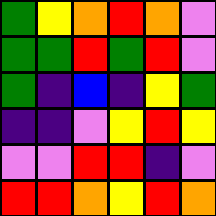[["green", "yellow", "orange", "red", "orange", "violet"], ["green", "green", "red", "green", "red", "violet"], ["green", "indigo", "blue", "indigo", "yellow", "green"], ["indigo", "indigo", "violet", "yellow", "red", "yellow"], ["violet", "violet", "red", "red", "indigo", "violet"], ["red", "red", "orange", "yellow", "red", "orange"]]